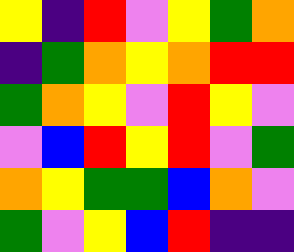[["yellow", "indigo", "red", "violet", "yellow", "green", "orange"], ["indigo", "green", "orange", "yellow", "orange", "red", "red"], ["green", "orange", "yellow", "violet", "red", "yellow", "violet"], ["violet", "blue", "red", "yellow", "red", "violet", "green"], ["orange", "yellow", "green", "green", "blue", "orange", "violet"], ["green", "violet", "yellow", "blue", "red", "indigo", "indigo"]]